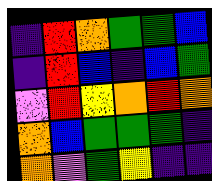[["indigo", "red", "orange", "green", "green", "blue"], ["indigo", "red", "blue", "indigo", "blue", "green"], ["violet", "red", "yellow", "orange", "red", "orange"], ["orange", "blue", "green", "green", "green", "indigo"], ["orange", "violet", "green", "yellow", "indigo", "indigo"]]